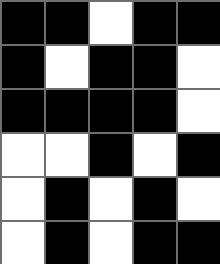[["black", "black", "white", "black", "black"], ["black", "white", "black", "black", "white"], ["black", "black", "black", "black", "white"], ["white", "white", "black", "white", "black"], ["white", "black", "white", "black", "white"], ["white", "black", "white", "black", "black"]]